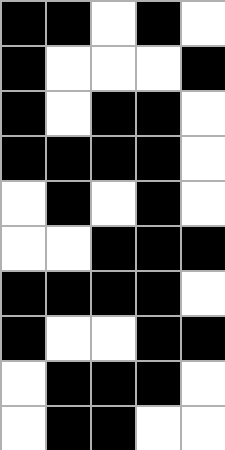[["black", "black", "white", "black", "white"], ["black", "white", "white", "white", "black"], ["black", "white", "black", "black", "white"], ["black", "black", "black", "black", "white"], ["white", "black", "white", "black", "white"], ["white", "white", "black", "black", "black"], ["black", "black", "black", "black", "white"], ["black", "white", "white", "black", "black"], ["white", "black", "black", "black", "white"], ["white", "black", "black", "white", "white"]]